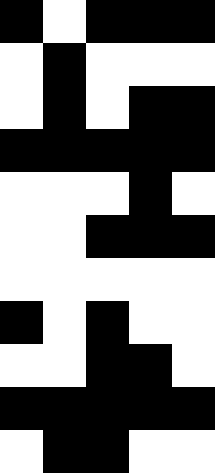[["black", "white", "black", "black", "black"], ["white", "black", "white", "white", "white"], ["white", "black", "white", "black", "black"], ["black", "black", "black", "black", "black"], ["white", "white", "white", "black", "white"], ["white", "white", "black", "black", "black"], ["white", "white", "white", "white", "white"], ["black", "white", "black", "white", "white"], ["white", "white", "black", "black", "white"], ["black", "black", "black", "black", "black"], ["white", "black", "black", "white", "white"]]